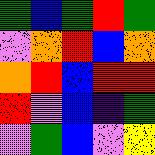[["green", "blue", "green", "red", "green"], ["violet", "orange", "red", "blue", "orange"], ["orange", "red", "blue", "red", "red"], ["red", "violet", "blue", "indigo", "green"], ["violet", "green", "blue", "violet", "yellow"]]